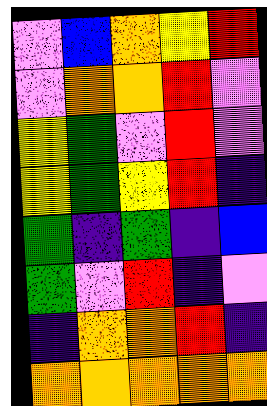[["violet", "blue", "orange", "yellow", "red"], ["violet", "orange", "orange", "red", "violet"], ["yellow", "green", "violet", "red", "violet"], ["yellow", "green", "yellow", "red", "indigo"], ["green", "indigo", "green", "indigo", "blue"], ["green", "violet", "red", "indigo", "violet"], ["indigo", "orange", "orange", "red", "indigo"], ["orange", "orange", "orange", "orange", "orange"]]